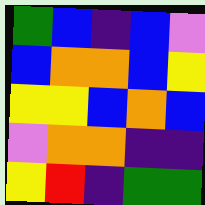[["green", "blue", "indigo", "blue", "violet"], ["blue", "orange", "orange", "blue", "yellow"], ["yellow", "yellow", "blue", "orange", "blue"], ["violet", "orange", "orange", "indigo", "indigo"], ["yellow", "red", "indigo", "green", "green"]]